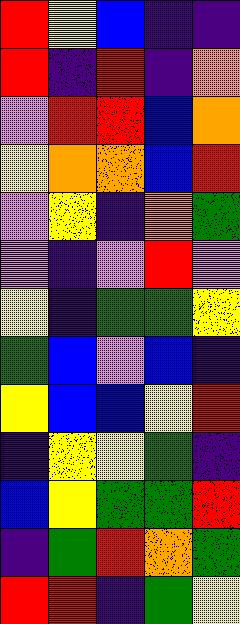[["red", "yellow", "blue", "indigo", "indigo"], ["red", "indigo", "red", "indigo", "orange"], ["violet", "red", "red", "blue", "orange"], ["yellow", "orange", "orange", "blue", "red"], ["violet", "yellow", "indigo", "orange", "green"], ["violet", "indigo", "violet", "red", "violet"], ["yellow", "indigo", "green", "green", "yellow"], ["green", "blue", "violet", "blue", "indigo"], ["yellow", "blue", "blue", "yellow", "red"], ["indigo", "yellow", "yellow", "green", "indigo"], ["blue", "yellow", "green", "green", "red"], ["indigo", "green", "red", "orange", "green"], ["red", "red", "indigo", "green", "yellow"]]